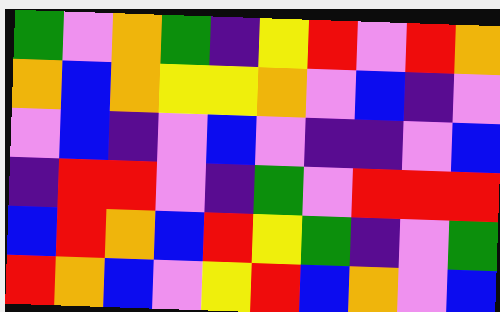[["green", "violet", "orange", "green", "indigo", "yellow", "red", "violet", "red", "orange"], ["orange", "blue", "orange", "yellow", "yellow", "orange", "violet", "blue", "indigo", "violet"], ["violet", "blue", "indigo", "violet", "blue", "violet", "indigo", "indigo", "violet", "blue"], ["indigo", "red", "red", "violet", "indigo", "green", "violet", "red", "red", "red"], ["blue", "red", "orange", "blue", "red", "yellow", "green", "indigo", "violet", "green"], ["red", "orange", "blue", "violet", "yellow", "red", "blue", "orange", "violet", "blue"]]